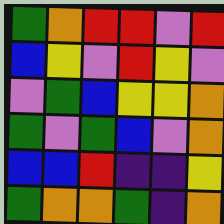[["green", "orange", "red", "red", "violet", "red"], ["blue", "yellow", "violet", "red", "yellow", "violet"], ["violet", "green", "blue", "yellow", "yellow", "orange"], ["green", "violet", "green", "blue", "violet", "orange"], ["blue", "blue", "red", "indigo", "indigo", "yellow"], ["green", "orange", "orange", "green", "indigo", "orange"]]